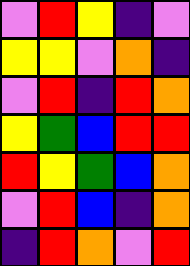[["violet", "red", "yellow", "indigo", "violet"], ["yellow", "yellow", "violet", "orange", "indigo"], ["violet", "red", "indigo", "red", "orange"], ["yellow", "green", "blue", "red", "red"], ["red", "yellow", "green", "blue", "orange"], ["violet", "red", "blue", "indigo", "orange"], ["indigo", "red", "orange", "violet", "red"]]